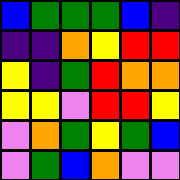[["blue", "green", "green", "green", "blue", "indigo"], ["indigo", "indigo", "orange", "yellow", "red", "red"], ["yellow", "indigo", "green", "red", "orange", "orange"], ["yellow", "yellow", "violet", "red", "red", "yellow"], ["violet", "orange", "green", "yellow", "green", "blue"], ["violet", "green", "blue", "orange", "violet", "violet"]]